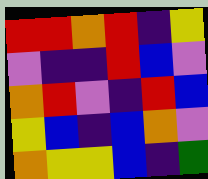[["red", "red", "orange", "red", "indigo", "yellow"], ["violet", "indigo", "indigo", "red", "blue", "violet"], ["orange", "red", "violet", "indigo", "red", "blue"], ["yellow", "blue", "indigo", "blue", "orange", "violet"], ["orange", "yellow", "yellow", "blue", "indigo", "green"]]